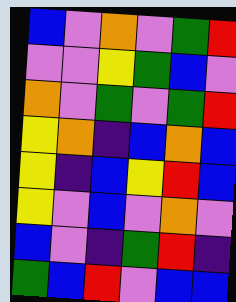[["blue", "violet", "orange", "violet", "green", "red"], ["violet", "violet", "yellow", "green", "blue", "violet"], ["orange", "violet", "green", "violet", "green", "red"], ["yellow", "orange", "indigo", "blue", "orange", "blue"], ["yellow", "indigo", "blue", "yellow", "red", "blue"], ["yellow", "violet", "blue", "violet", "orange", "violet"], ["blue", "violet", "indigo", "green", "red", "indigo"], ["green", "blue", "red", "violet", "blue", "blue"]]